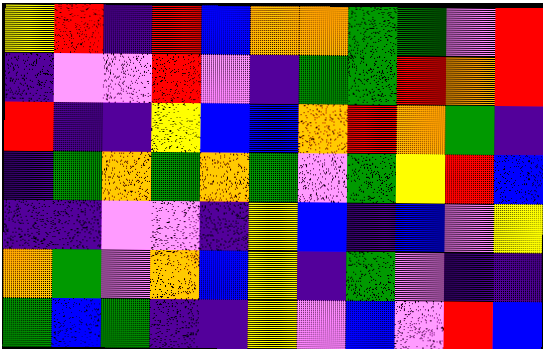[["yellow", "red", "indigo", "red", "blue", "orange", "orange", "green", "green", "violet", "red"], ["indigo", "violet", "violet", "red", "violet", "indigo", "green", "green", "red", "orange", "red"], ["red", "indigo", "indigo", "yellow", "blue", "blue", "orange", "red", "orange", "green", "indigo"], ["indigo", "green", "orange", "green", "orange", "green", "violet", "green", "yellow", "red", "blue"], ["indigo", "indigo", "violet", "violet", "indigo", "yellow", "blue", "indigo", "blue", "violet", "yellow"], ["orange", "green", "violet", "orange", "blue", "yellow", "indigo", "green", "violet", "indigo", "indigo"], ["green", "blue", "green", "indigo", "indigo", "yellow", "violet", "blue", "violet", "red", "blue"]]